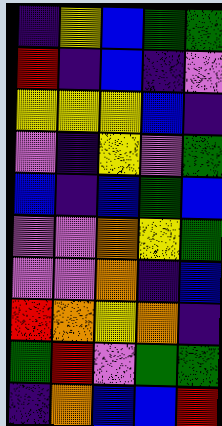[["indigo", "yellow", "blue", "green", "green"], ["red", "indigo", "blue", "indigo", "violet"], ["yellow", "yellow", "yellow", "blue", "indigo"], ["violet", "indigo", "yellow", "violet", "green"], ["blue", "indigo", "blue", "green", "blue"], ["violet", "violet", "orange", "yellow", "green"], ["violet", "violet", "orange", "indigo", "blue"], ["red", "orange", "yellow", "orange", "indigo"], ["green", "red", "violet", "green", "green"], ["indigo", "orange", "blue", "blue", "red"]]